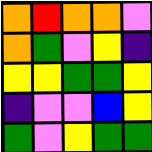[["orange", "red", "orange", "orange", "violet"], ["orange", "green", "violet", "yellow", "indigo"], ["yellow", "yellow", "green", "green", "yellow"], ["indigo", "violet", "violet", "blue", "yellow"], ["green", "violet", "yellow", "green", "green"]]